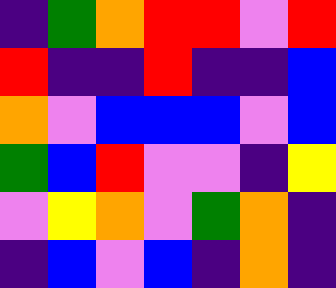[["indigo", "green", "orange", "red", "red", "violet", "red"], ["red", "indigo", "indigo", "red", "indigo", "indigo", "blue"], ["orange", "violet", "blue", "blue", "blue", "violet", "blue"], ["green", "blue", "red", "violet", "violet", "indigo", "yellow"], ["violet", "yellow", "orange", "violet", "green", "orange", "indigo"], ["indigo", "blue", "violet", "blue", "indigo", "orange", "indigo"]]